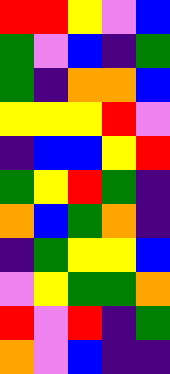[["red", "red", "yellow", "violet", "blue"], ["green", "violet", "blue", "indigo", "green"], ["green", "indigo", "orange", "orange", "blue"], ["yellow", "yellow", "yellow", "red", "violet"], ["indigo", "blue", "blue", "yellow", "red"], ["green", "yellow", "red", "green", "indigo"], ["orange", "blue", "green", "orange", "indigo"], ["indigo", "green", "yellow", "yellow", "blue"], ["violet", "yellow", "green", "green", "orange"], ["red", "violet", "red", "indigo", "green"], ["orange", "violet", "blue", "indigo", "indigo"]]